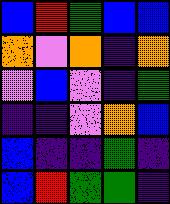[["blue", "red", "green", "blue", "blue"], ["orange", "violet", "orange", "indigo", "orange"], ["violet", "blue", "violet", "indigo", "green"], ["indigo", "indigo", "violet", "orange", "blue"], ["blue", "indigo", "indigo", "green", "indigo"], ["blue", "red", "green", "green", "indigo"]]